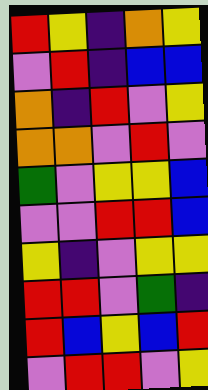[["red", "yellow", "indigo", "orange", "yellow"], ["violet", "red", "indigo", "blue", "blue"], ["orange", "indigo", "red", "violet", "yellow"], ["orange", "orange", "violet", "red", "violet"], ["green", "violet", "yellow", "yellow", "blue"], ["violet", "violet", "red", "red", "blue"], ["yellow", "indigo", "violet", "yellow", "yellow"], ["red", "red", "violet", "green", "indigo"], ["red", "blue", "yellow", "blue", "red"], ["violet", "red", "red", "violet", "yellow"]]